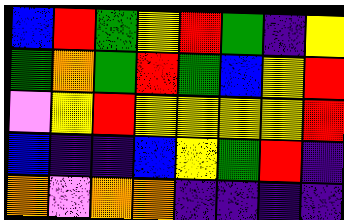[["blue", "red", "green", "yellow", "red", "green", "indigo", "yellow"], ["green", "orange", "green", "red", "green", "blue", "yellow", "red"], ["violet", "yellow", "red", "yellow", "yellow", "yellow", "yellow", "red"], ["blue", "indigo", "indigo", "blue", "yellow", "green", "red", "indigo"], ["orange", "violet", "orange", "orange", "indigo", "indigo", "indigo", "indigo"]]